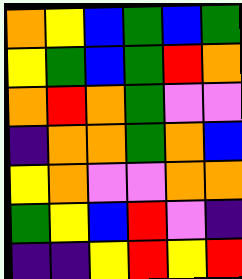[["orange", "yellow", "blue", "green", "blue", "green"], ["yellow", "green", "blue", "green", "red", "orange"], ["orange", "red", "orange", "green", "violet", "violet"], ["indigo", "orange", "orange", "green", "orange", "blue"], ["yellow", "orange", "violet", "violet", "orange", "orange"], ["green", "yellow", "blue", "red", "violet", "indigo"], ["indigo", "indigo", "yellow", "red", "yellow", "red"]]